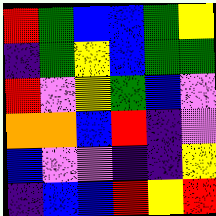[["red", "green", "blue", "blue", "green", "yellow"], ["indigo", "green", "yellow", "blue", "green", "green"], ["red", "violet", "yellow", "green", "blue", "violet"], ["orange", "orange", "blue", "red", "indigo", "violet"], ["blue", "violet", "violet", "indigo", "indigo", "yellow"], ["indigo", "blue", "blue", "red", "yellow", "red"]]